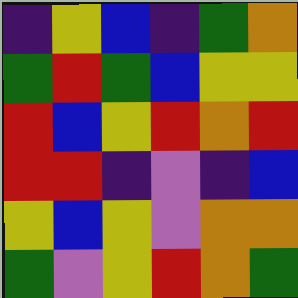[["indigo", "yellow", "blue", "indigo", "green", "orange"], ["green", "red", "green", "blue", "yellow", "yellow"], ["red", "blue", "yellow", "red", "orange", "red"], ["red", "red", "indigo", "violet", "indigo", "blue"], ["yellow", "blue", "yellow", "violet", "orange", "orange"], ["green", "violet", "yellow", "red", "orange", "green"]]